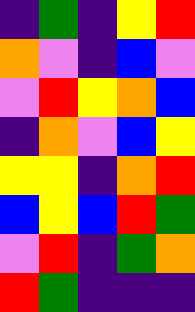[["indigo", "green", "indigo", "yellow", "red"], ["orange", "violet", "indigo", "blue", "violet"], ["violet", "red", "yellow", "orange", "blue"], ["indigo", "orange", "violet", "blue", "yellow"], ["yellow", "yellow", "indigo", "orange", "red"], ["blue", "yellow", "blue", "red", "green"], ["violet", "red", "indigo", "green", "orange"], ["red", "green", "indigo", "indigo", "indigo"]]